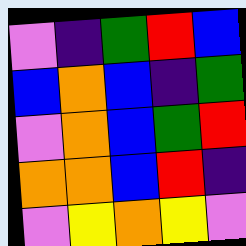[["violet", "indigo", "green", "red", "blue"], ["blue", "orange", "blue", "indigo", "green"], ["violet", "orange", "blue", "green", "red"], ["orange", "orange", "blue", "red", "indigo"], ["violet", "yellow", "orange", "yellow", "violet"]]